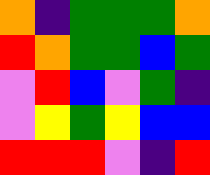[["orange", "indigo", "green", "green", "green", "orange"], ["red", "orange", "green", "green", "blue", "green"], ["violet", "red", "blue", "violet", "green", "indigo"], ["violet", "yellow", "green", "yellow", "blue", "blue"], ["red", "red", "red", "violet", "indigo", "red"]]